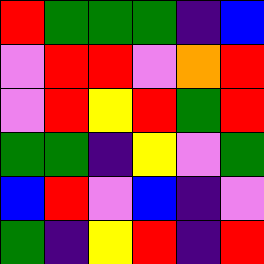[["red", "green", "green", "green", "indigo", "blue"], ["violet", "red", "red", "violet", "orange", "red"], ["violet", "red", "yellow", "red", "green", "red"], ["green", "green", "indigo", "yellow", "violet", "green"], ["blue", "red", "violet", "blue", "indigo", "violet"], ["green", "indigo", "yellow", "red", "indigo", "red"]]